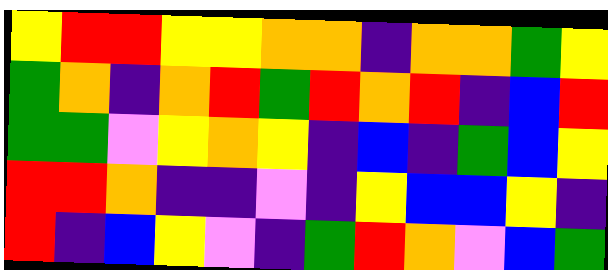[["yellow", "red", "red", "yellow", "yellow", "orange", "orange", "indigo", "orange", "orange", "green", "yellow"], ["green", "orange", "indigo", "orange", "red", "green", "red", "orange", "red", "indigo", "blue", "red"], ["green", "green", "violet", "yellow", "orange", "yellow", "indigo", "blue", "indigo", "green", "blue", "yellow"], ["red", "red", "orange", "indigo", "indigo", "violet", "indigo", "yellow", "blue", "blue", "yellow", "indigo"], ["red", "indigo", "blue", "yellow", "violet", "indigo", "green", "red", "orange", "violet", "blue", "green"]]